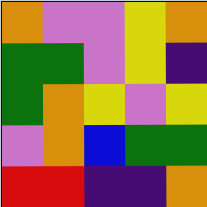[["orange", "violet", "violet", "yellow", "orange"], ["green", "green", "violet", "yellow", "indigo"], ["green", "orange", "yellow", "violet", "yellow"], ["violet", "orange", "blue", "green", "green"], ["red", "red", "indigo", "indigo", "orange"]]